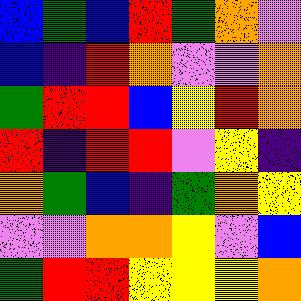[["blue", "green", "blue", "red", "green", "orange", "violet"], ["blue", "indigo", "red", "orange", "violet", "violet", "orange"], ["green", "red", "red", "blue", "yellow", "red", "orange"], ["red", "indigo", "red", "red", "violet", "yellow", "indigo"], ["orange", "green", "blue", "indigo", "green", "orange", "yellow"], ["violet", "violet", "orange", "orange", "yellow", "violet", "blue"], ["green", "red", "red", "yellow", "yellow", "yellow", "orange"]]